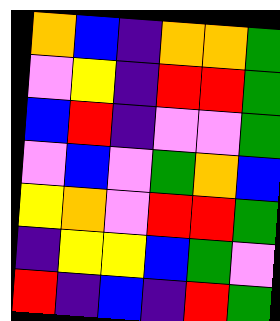[["orange", "blue", "indigo", "orange", "orange", "green"], ["violet", "yellow", "indigo", "red", "red", "green"], ["blue", "red", "indigo", "violet", "violet", "green"], ["violet", "blue", "violet", "green", "orange", "blue"], ["yellow", "orange", "violet", "red", "red", "green"], ["indigo", "yellow", "yellow", "blue", "green", "violet"], ["red", "indigo", "blue", "indigo", "red", "green"]]